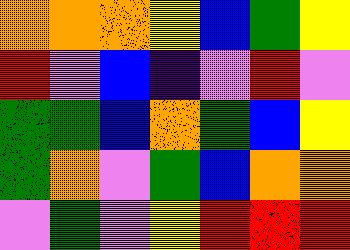[["orange", "orange", "orange", "yellow", "blue", "green", "yellow"], ["red", "violet", "blue", "indigo", "violet", "red", "violet"], ["green", "green", "blue", "orange", "green", "blue", "yellow"], ["green", "orange", "violet", "green", "blue", "orange", "orange"], ["violet", "green", "violet", "yellow", "red", "red", "red"]]